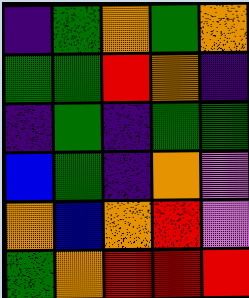[["indigo", "green", "orange", "green", "orange"], ["green", "green", "red", "orange", "indigo"], ["indigo", "green", "indigo", "green", "green"], ["blue", "green", "indigo", "orange", "violet"], ["orange", "blue", "orange", "red", "violet"], ["green", "orange", "red", "red", "red"]]